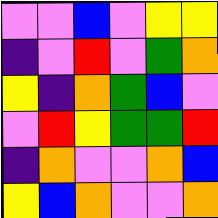[["violet", "violet", "blue", "violet", "yellow", "yellow"], ["indigo", "violet", "red", "violet", "green", "orange"], ["yellow", "indigo", "orange", "green", "blue", "violet"], ["violet", "red", "yellow", "green", "green", "red"], ["indigo", "orange", "violet", "violet", "orange", "blue"], ["yellow", "blue", "orange", "violet", "violet", "orange"]]